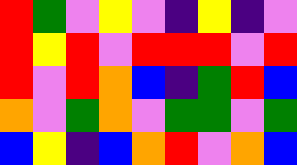[["red", "green", "violet", "yellow", "violet", "indigo", "yellow", "indigo", "violet"], ["red", "yellow", "red", "violet", "red", "red", "red", "violet", "red"], ["red", "violet", "red", "orange", "blue", "indigo", "green", "red", "blue"], ["orange", "violet", "green", "orange", "violet", "green", "green", "violet", "green"], ["blue", "yellow", "indigo", "blue", "orange", "red", "violet", "orange", "blue"]]